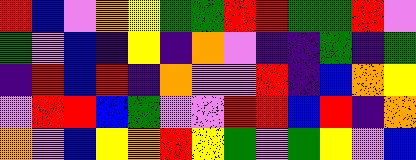[["red", "blue", "violet", "orange", "yellow", "green", "green", "red", "red", "green", "green", "red", "violet"], ["green", "violet", "blue", "indigo", "yellow", "indigo", "orange", "violet", "indigo", "indigo", "green", "indigo", "green"], ["indigo", "red", "blue", "red", "indigo", "orange", "violet", "violet", "red", "indigo", "blue", "orange", "yellow"], ["violet", "red", "red", "blue", "green", "violet", "violet", "red", "red", "blue", "red", "indigo", "orange"], ["orange", "violet", "blue", "yellow", "orange", "red", "yellow", "green", "violet", "green", "yellow", "violet", "blue"]]